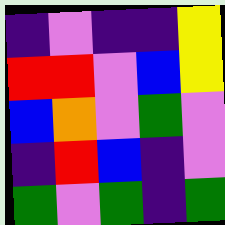[["indigo", "violet", "indigo", "indigo", "yellow"], ["red", "red", "violet", "blue", "yellow"], ["blue", "orange", "violet", "green", "violet"], ["indigo", "red", "blue", "indigo", "violet"], ["green", "violet", "green", "indigo", "green"]]